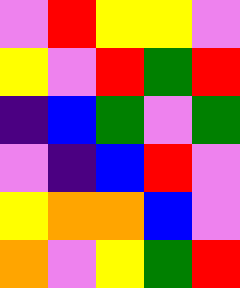[["violet", "red", "yellow", "yellow", "violet"], ["yellow", "violet", "red", "green", "red"], ["indigo", "blue", "green", "violet", "green"], ["violet", "indigo", "blue", "red", "violet"], ["yellow", "orange", "orange", "blue", "violet"], ["orange", "violet", "yellow", "green", "red"]]